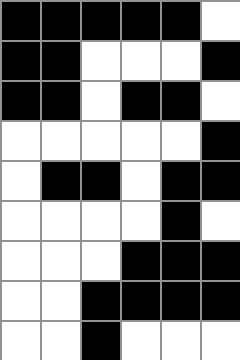[["black", "black", "black", "black", "black", "white"], ["black", "black", "white", "white", "white", "black"], ["black", "black", "white", "black", "black", "white"], ["white", "white", "white", "white", "white", "black"], ["white", "black", "black", "white", "black", "black"], ["white", "white", "white", "white", "black", "white"], ["white", "white", "white", "black", "black", "black"], ["white", "white", "black", "black", "black", "black"], ["white", "white", "black", "white", "white", "white"]]